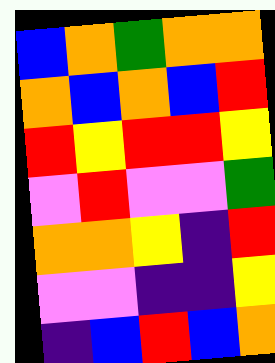[["blue", "orange", "green", "orange", "orange"], ["orange", "blue", "orange", "blue", "red"], ["red", "yellow", "red", "red", "yellow"], ["violet", "red", "violet", "violet", "green"], ["orange", "orange", "yellow", "indigo", "red"], ["violet", "violet", "indigo", "indigo", "yellow"], ["indigo", "blue", "red", "blue", "orange"]]